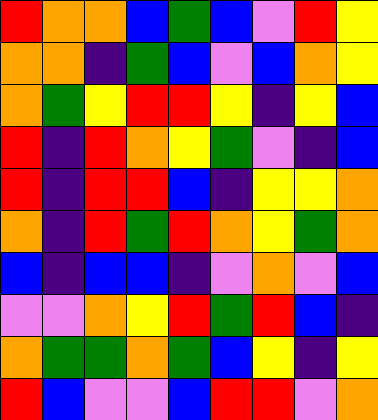[["red", "orange", "orange", "blue", "green", "blue", "violet", "red", "yellow"], ["orange", "orange", "indigo", "green", "blue", "violet", "blue", "orange", "yellow"], ["orange", "green", "yellow", "red", "red", "yellow", "indigo", "yellow", "blue"], ["red", "indigo", "red", "orange", "yellow", "green", "violet", "indigo", "blue"], ["red", "indigo", "red", "red", "blue", "indigo", "yellow", "yellow", "orange"], ["orange", "indigo", "red", "green", "red", "orange", "yellow", "green", "orange"], ["blue", "indigo", "blue", "blue", "indigo", "violet", "orange", "violet", "blue"], ["violet", "violet", "orange", "yellow", "red", "green", "red", "blue", "indigo"], ["orange", "green", "green", "orange", "green", "blue", "yellow", "indigo", "yellow"], ["red", "blue", "violet", "violet", "blue", "red", "red", "violet", "orange"]]